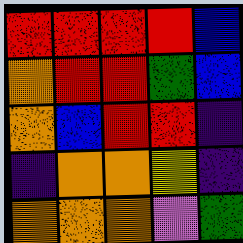[["red", "red", "red", "red", "blue"], ["orange", "red", "red", "green", "blue"], ["orange", "blue", "red", "red", "indigo"], ["indigo", "orange", "orange", "yellow", "indigo"], ["orange", "orange", "orange", "violet", "green"]]